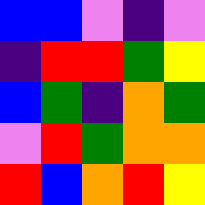[["blue", "blue", "violet", "indigo", "violet"], ["indigo", "red", "red", "green", "yellow"], ["blue", "green", "indigo", "orange", "green"], ["violet", "red", "green", "orange", "orange"], ["red", "blue", "orange", "red", "yellow"]]